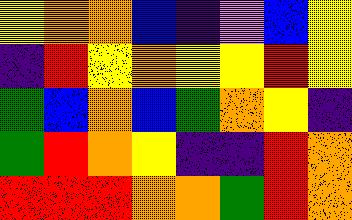[["yellow", "orange", "orange", "blue", "indigo", "violet", "blue", "yellow"], ["indigo", "red", "yellow", "orange", "yellow", "yellow", "red", "yellow"], ["green", "blue", "orange", "blue", "green", "orange", "yellow", "indigo"], ["green", "red", "orange", "yellow", "indigo", "indigo", "red", "orange"], ["red", "red", "red", "orange", "orange", "green", "red", "orange"]]